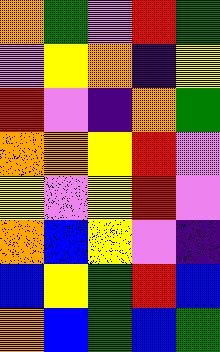[["orange", "green", "violet", "red", "green"], ["violet", "yellow", "orange", "indigo", "yellow"], ["red", "violet", "indigo", "orange", "green"], ["orange", "orange", "yellow", "red", "violet"], ["yellow", "violet", "yellow", "red", "violet"], ["orange", "blue", "yellow", "violet", "indigo"], ["blue", "yellow", "green", "red", "blue"], ["orange", "blue", "green", "blue", "green"]]